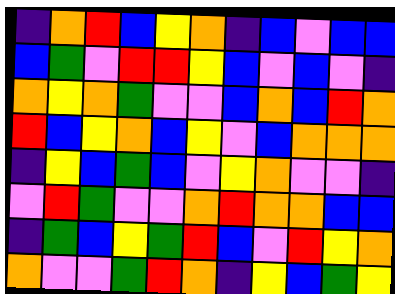[["indigo", "orange", "red", "blue", "yellow", "orange", "indigo", "blue", "violet", "blue", "blue"], ["blue", "green", "violet", "red", "red", "yellow", "blue", "violet", "blue", "violet", "indigo"], ["orange", "yellow", "orange", "green", "violet", "violet", "blue", "orange", "blue", "red", "orange"], ["red", "blue", "yellow", "orange", "blue", "yellow", "violet", "blue", "orange", "orange", "orange"], ["indigo", "yellow", "blue", "green", "blue", "violet", "yellow", "orange", "violet", "violet", "indigo"], ["violet", "red", "green", "violet", "violet", "orange", "red", "orange", "orange", "blue", "blue"], ["indigo", "green", "blue", "yellow", "green", "red", "blue", "violet", "red", "yellow", "orange"], ["orange", "violet", "violet", "green", "red", "orange", "indigo", "yellow", "blue", "green", "yellow"]]